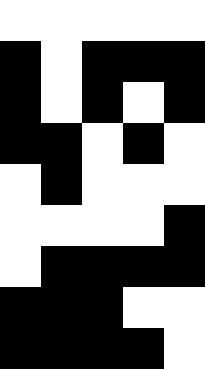[["white", "white", "white", "white", "white"], ["black", "white", "black", "black", "black"], ["black", "white", "black", "white", "black"], ["black", "black", "white", "black", "white"], ["white", "black", "white", "white", "white"], ["white", "white", "white", "white", "black"], ["white", "black", "black", "black", "black"], ["black", "black", "black", "white", "white"], ["black", "black", "black", "black", "white"]]